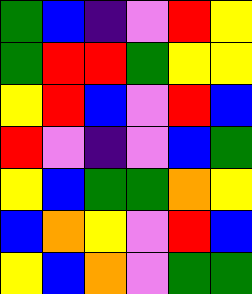[["green", "blue", "indigo", "violet", "red", "yellow"], ["green", "red", "red", "green", "yellow", "yellow"], ["yellow", "red", "blue", "violet", "red", "blue"], ["red", "violet", "indigo", "violet", "blue", "green"], ["yellow", "blue", "green", "green", "orange", "yellow"], ["blue", "orange", "yellow", "violet", "red", "blue"], ["yellow", "blue", "orange", "violet", "green", "green"]]